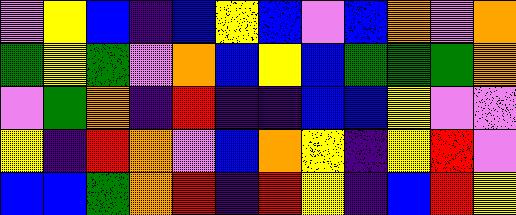[["violet", "yellow", "blue", "indigo", "blue", "yellow", "blue", "violet", "blue", "orange", "violet", "orange"], ["green", "yellow", "green", "violet", "orange", "blue", "yellow", "blue", "green", "green", "green", "orange"], ["violet", "green", "orange", "indigo", "red", "indigo", "indigo", "blue", "blue", "yellow", "violet", "violet"], ["yellow", "indigo", "red", "orange", "violet", "blue", "orange", "yellow", "indigo", "yellow", "red", "violet"], ["blue", "blue", "green", "orange", "red", "indigo", "red", "yellow", "indigo", "blue", "red", "yellow"]]